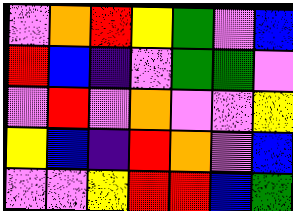[["violet", "orange", "red", "yellow", "green", "violet", "blue"], ["red", "blue", "indigo", "violet", "green", "green", "violet"], ["violet", "red", "violet", "orange", "violet", "violet", "yellow"], ["yellow", "blue", "indigo", "red", "orange", "violet", "blue"], ["violet", "violet", "yellow", "red", "red", "blue", "green"]]